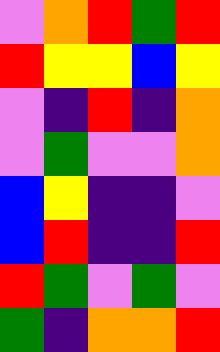[["violet", "orange", "red", "green", "red"], ["red", "yellow", "yellow", "blue", "yellow"], ["violet", "indigo", "red", "indigo", "orange"], ["violet", "green", "violet", "violet", "orange"], ["blue", "yellow", "indigo", "indigo", "violet"], ["blue", "red", "indigo", "indigo", "red"], ["red", "green", "violet", "green", "violet"], ["green", "indigo", "orange", "orange", "red"]]